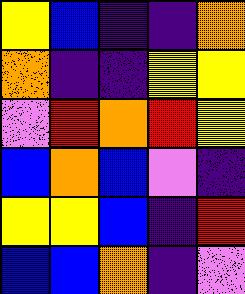[["yellow", "blue", "indigo", "indigo", "orange"], ["orange", "indigo", "indigo", "yellow", "yellow"], ["violet", "red", "orange", "red", "yellow"], ["blue", "orange", "blue", "violet", "indigo"], ["yellow", "yellow", "blue", "indigo", "red"], ["blue", "blue", "orange", "indigo", "violet"]]